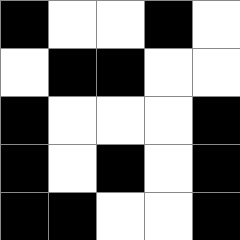[["black", "white", "white", "black", "white"], ["white", "black", "black", "white", "white"], ["black", "white", "white", "white", "black"], ["black", "white", "black", "white", "black"], ["black", "black", "white", "white", "black"]]